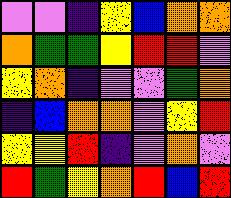[["violet", "violet", "indigo", "yellow", "blue", "orange", "orange"], ["orange", "green", "green", "yellow", "red", "red", "violet"], ["yellow", "orange", "indigo", "violet", "violet", "green", "orange"], ["indigo", "blue", "orange", "orange", "violet", "yellow", "red"], ["yellow", "yellow", "red", "indigo", "violet", "orange", "violet"], ["red", "green", "yellow", "orange", "red", "blue", "red"]]